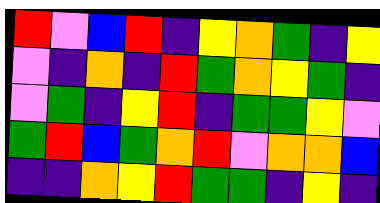[["red", "violet", "blue", "red", "indigo", "yellow", "orange", "green", "indigo", "yellow"], ["violet", "indigo", "orange", "indigo", "red", "green", "orange", "yellow", "green", "indigo"], ["violet", "green", "indigo", "yellow", "red", "indigo", "green", "green", "yellow", "violet"], ["green", "red", "blue", "green", "orange", "red", "violet", "orange", "orange", "blue"], ["indigo", "indigo", "orange", "yellow", "red", "green", "green", "indigo", "yellow", "indigo"]]